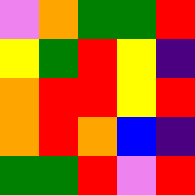[["violet", "orange", "green", "green", "red"], ["yellow", "green", "red", "yellow", "indigo"], ["orange", "red", "red", "yellow", "red"], ["orange", "red", "orange", "blue", "indigo"], ["green", "green", "red", "violet", "red"]]